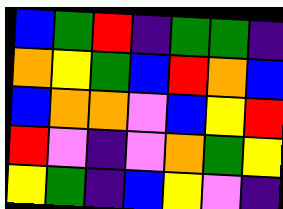[["blue", "green", "red", "indigo", "green", "green", "indigo"], ["orange", "yellow", "green", "blue", "red", "orange", "blue"], ["blue", "orange", "orange", "violet", "blue", "yellow", "red"], ["red", "violet", "indigo", "violet", "orange", "green", "yellow"], ["yellow", "green", "indigo", "blue", "yellow", "violet", "indigo"]]